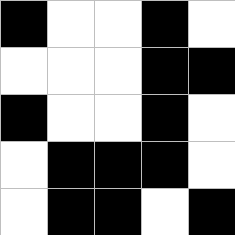[["black", "white", "white", "black", "white"], ["white", "white", "white", "black", "black"], ["black", "white", "white", "black", "white"], ["white", "black", "black", "black", "white"], ["white", "black", "black", "white", "black"]]